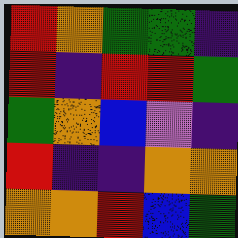[["red", "orange", "green", "green", "indigo"], ["red", "indigo", "red", "red", "green"], ["green", "orange", "blue", "violet", "indigo"], ["red", "indigo", "indigo", "orange", "orange"], ["orange", "orange", "red", "blue", "green"]]